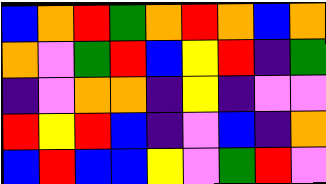[["blue", "orange", "red", "green", "orange", "red", "orange", "blue", "orange"], ["orange", "violet", "green", "red", "blue", "yellow", "red", "indigo", "green"], ["indigo", "violet", "orange", "orange", "indigo", "yellow", "indigo", "violet", "violet"], ["red", "yellow", "red", "blue", "indigo", "violet", "blue", "indigo", "orange"], ["blue", "red", "blue", "blue", "yellow", "violet", "green", "red", "violet"]]